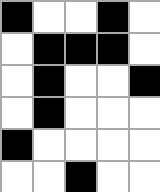[["black", "white", "white", "black", "white"], ["white", "black", "black", "black", "white"], ["white", "black", "white", "white", "black"], ["white", "black", "white", "white", "white"], ["black", "white", "white", "white", "white"], ["white", "white", "black", "white", "white"]]